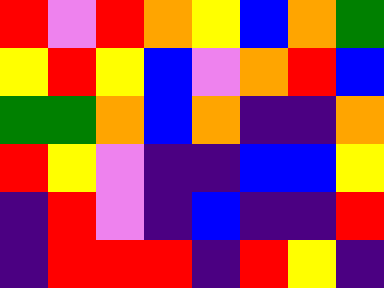[["red", "violet", "red", "orange", "yellow", "blue", "orange", "green"], ["yellow", "red", "yellow", "blue", "violet", "orange", "red", "blue"], ["green", "green", "orange", "blue", "orange", "indigo", "indigo", "orange"], ["red", "yellow", "violet", "indigo", "indigo", "blue", "blue", "yellow"], ["indigo", "red", "violet", "indigo", "blue", "indigo", "indigo", "red"], ["indigo", "red", "red", "red", "indigo", "red", "yellow", "indigo"]]